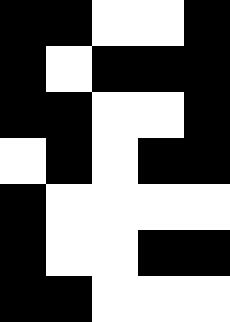[["black", "black", "white", "white", "black"], ["black", "white", "black", "black", "black"], ["black", "black", "white", "white", "black"], ["white", "black", "white", "black", "black"], ["black", "white", "white", "white", "white"], ["black", "white", "white", "black", "black"], ["black", "black", "white", "white", "white"]]